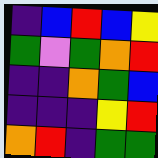[["indigo", "blue", "red", "blue", "yellow"], ["green", "violet", "green", "orange", "red"], ["indigo", "indigo", "orange", "green", "blue"], ["indigo", "indigo", "indigo", "yellow", "red"], ["orange", "red", "indigo", "green", "green"]]